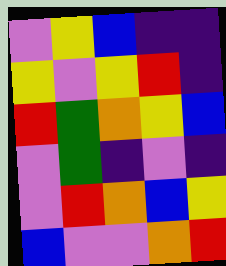[["violet", "yellow", "blue", "indigo", "indigo"], ["yellow", "violet", "yellow", "red", "indigo"], ["red", "green", "orange", "yellow", "blue"], ["violet", "green", "indigo", "violet", "indigo"], ["violet", "red", "orange", "blue", "yellow"], ["blue", "violet", "violet", "orange", "red"]]